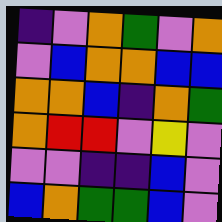[["indigo", "violet", "orange", "green", "violet", "orange"], ["violet", "blue", "orange", "orange", "blue", "blue"], ["orange", "orange", "blue", "indigo", "orange", "green"], ["orange", "red", "red", "violet", "yellow", "violet"], ["violet", "violet", "indigo", "indigo", "blue", "violet"], ["blue", "orange", "green", "green", "blue", "violet"]]